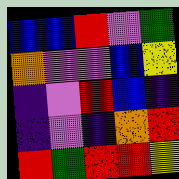[["blue", "blue", "red", "violet", "green"], ["orange", "violet", "violet", "blue", "yellow"], ["indigo", "violet", "red", "blue", "indigo"], ["indigo", "violet", "indigo", "orange", "red"], ["red", "green", "red", "red", "yellow"]]